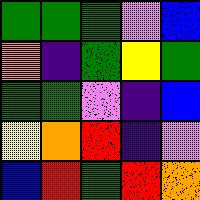[["green", "green", "green", "violet", "blue"], ["orange", "indigo", "green", "yellow", "green"], ["green", "green", "violet", "indigo", "blue"], ["yellow", "orange", "red", "indigo", "violet"], ["blue", "red", "green", "red", "orange"]]